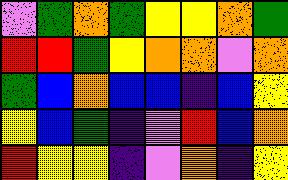[["violet", "green", "orange", "green", "yellow", "yellow", "orange", "green"], ["red", "red", "green", "yellow", "orange", "orange", "violet", "orange"], ["green", "blue", "orange", "blue", "blue", "indigo", "blue", "yellow"], ["yellow", "blue", "green", "indigo", "violet", "red", "blue", "orange"], ["red", "yellow", "yellow", "indigo", "violet", "orange", "indigo", "yellow"]]